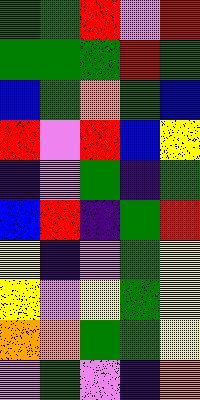[["green", "green", "red", "violet", "red"], ["green", "green", "green", "red", "green"], ["blue", "green", "orange", "green", "blue"], ["red", "violet", "red", "blue", "yellow"], ["indigo", "violet", "green", "indigo", "green"], ["blue", "red", "indigo", "green", "red"], ["yellow", "indigo", "violet", "green", "yellow"], ["yellow", "violet", "yellow", "green", "yellow"], ["orange", "orange", "green", "green", "yellow"], ["violet", "green", "violet", "indigo", "orange"]]